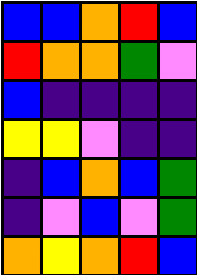[["blue", "blue", "orange", "red", "blue"], ["red", "orange", "orange", "green", "violet"], ["blue", "indigo", "indigo", "indigo", "indigo"], ["yellow", "yellow", "violet", "indigo", "indigo"], ["indigo", "blue", "orange", "blue", "green"], ["indigo", "violet", "blue", "violet", "green"], ["orange", "yellow", "orange", "red", "blue"]]